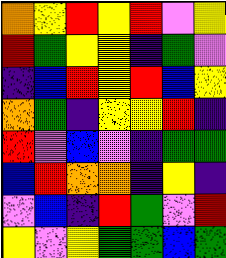[["orange", "yellow", "red", "yellow", "red", "violet", "yellow"], ["red", "green", "yellow", "yellow", "indigo", "green", "violet"], ["indigo", "blue", "red", "yellow", "red", "blue", "yellow"], ["orange", "green", "indigo", "yellow", "yellow", "red", "indigo"], ["red", "violet", "blue", "violet", "indigo", "green", "green"], ["blue", "red", "orange", "orange", "indigo", "yellow", "indigo"], ["violet", "blue", "indigo", "red", "green", "violet", "red"], ["yellow", "violet", "yellow", "green", "green", "blue", "green"]]